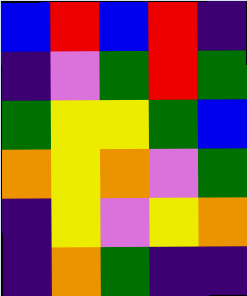[["blue", "red", "blue", "red", "indigo"], ["indigo", "violet", "green", "red", "green"], ["green", "yellow", "yellow", "green", "blue"], ["orange", "yellow", "orange", "violet", "green"], ["indigo", "yellow", "violet", "yellow", "orange"], ["indigo", "orange", "green", "indigo", "indigo"]]